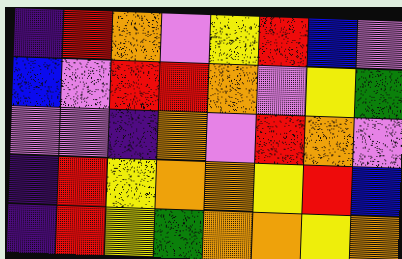[["indigo", "red", "orange", "violet", "yellow", "red", "blue", "violet"], ["blue", "violet", "red", "red", "orange", "violet", "yellow", "green"], ["violet", "violet", "indigo", "orange", "violet", "red", "orange", "violet"], ["indigo", "red", "yellow", "orange", "orange", "yellow", "red", "blue"], ["indigo", "red", "yellow", "green", "orange", "orange", "yellow", "orange"]]